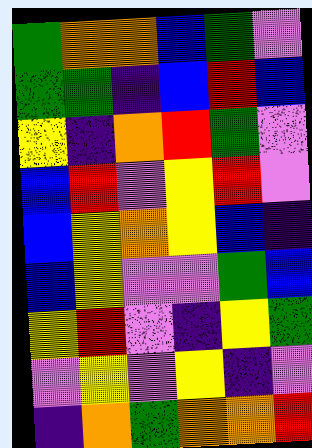[["green", "orange", "orange", "blue", "green", "violet"], ["green", "green", "indigo", "blue", "red", "blue"], ["yellow", "indigo", "orange", "red", "green", "violet"], ["blue", "red", "violet", "yellow", "red", "violet"], ["blue", "yellow", "orange", "yellow", "blue", "indigo"], ["blue", "yellow", "violet", "violet", "green", "blue"], ["yellow", "red", "violet", "indigo", "yellow", "green"], ["violet", "yellow", "violet", "yellow", "indigo", "violet"], ["indigo", "orange", "green", "orange", "orange", "red"]]